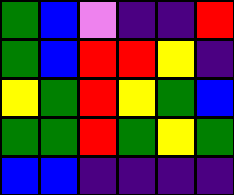[["green", "blue", "violet", "indigo", "indigo", "red"], ["green", "blue", "red", "red", "yellow", "indigo"], ["yellow", "green", "red", "yellow", "green", "blue"], ["green", "green", "red", "green", "yellow", "green"], ["blue", "blue", "indigo", "indigo", "indigo", "indigo"]]